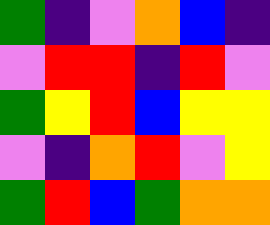[["green", "indigo", "violet", "orange", "blue", "indigo"], ["violet", "red", "red", "indigo", "red", "violet"], ["green", "yellow", "red", "blue", "yellow", "yellow"], ["violet", "indigo", "orange", "red", "violet", "yellow"], ["green", "red", "blue", "green", "orange", "orange"]]